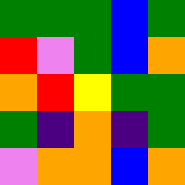[["green", "green", "green", "blue", "green"], ["red", "violet", "green", "blue", "orange"], ["orange", "red", "yellow", "green", "green"], ["green", "indigo", "orange", "indigo", "green"], ["violet", "orange", "orange", "blue", "orange"]]